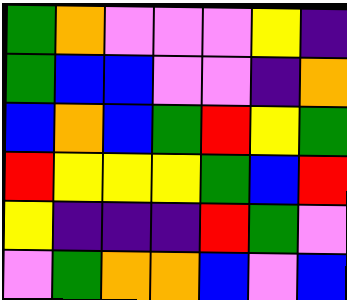[["green", "orange", "violet", "violet", "violet", "yellow", "indigo"], ["green", "blue", "blue", "violet", "violet", "indigo", "orange"], ["blue", "orange", "blue", "green", "red", "yellow", "green"], ["red", "yellow", "yellow", "yellow", "green", "blue", "red"], ["yellow", "indigo", "indigo", "indigo", "red", "green", "violet"], ["violet", "green", "orange", "orange", "blue", "violet", "blue"]]